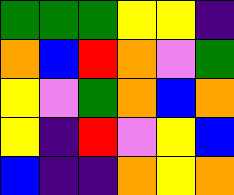[["green", "green", "green", "yellow", "yellow", "indigo"], ["orange", "blue", "red", "orange", "violet", "green"], ["yellow", "violet", "green", "orange", "blue", "orange"], ["yellow", "indigo", "red", "violet", "yellow", "blue"], ["blue", "indigo", "indigo", "orange", "yellow", "orange"]]